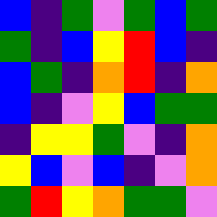[["blue", "indigo", "green", "violet", "green", "blue", "green"], ["green", "indigo", "blue", "yellow", "red", "blue", "indigo"], ["blue", "green", "indigo", "orange", "red", "indigo", "orange"], ["blue", "indigo", "violet", "yellow", "blue", "green", "green"], ["indigo", "yellow", "yellow", "green", "violet", "indigo", "orange"], ["yellow", "blue", "violet", "blue", "indigo", "violet", "orange"], ["green", "red", "yellow", "orange", "green", "green", "violet"]]